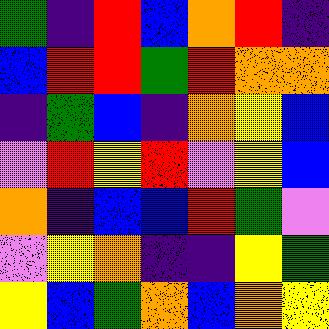[["green", "indigo", "red", "blue", "orange", "red", "indigo"], ["blue", "red", "red", "green", "red", "orange", "orange"], ["indigo", "green", "blue", "indigo", "orange", "yellow", "blue"], ["violet", "red", "yellow", "red", "violet", "yellow", "blue"], ["orange", "indigo", "blue", "blue", "red", "green", "violet"], ["violet", "yellow", "orange", "indigo", "indigo", "yellow", "green"], ["yellow", "blue", "green", "orange", "blue", "orange", "yellow"]]